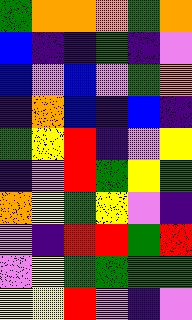[["green", "orange", "orange", "orange", "green", "orange"], ["blue", "indigo", "indigo", "green", "indigo", "violet"], ["blue", "violet", "blue", "violet", "green", "orange"], ["indigo", "orange", "blue", "indigo", "blue", "indigo"], ["green", "yellow", "red", "indigo", "violet", "yellow"], ["indigo", "violet", "red", "green", "yellow", "green"], ["orange", "yellow", "green", "yellow", "violet", "indigo"], ["violet", "indigo", "red", "red", "green", "red"], ["violet", "yellow", "green", "green", "green", "green"], ["yellow", "yellow", "red", "violet", "indigo", "violet"]]